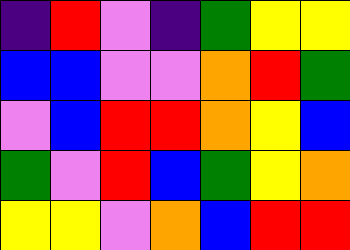[["indigo", "red", "violet", "indigo", "green", "yellow", "yellow"], ["blue", "blue", "violet", "violet", "orange", "red", "green"], ["violet", "blue", "red", "red", "orange", "yellow", "blue"], ["green", "violet", "red", "blue", "green", "yellow", "orange"], ["yellow", "yellow", "violet", "orange", "blue", "red", "red"]]